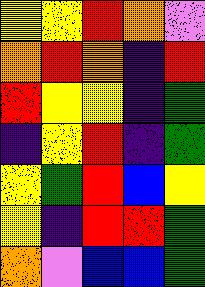[["yellow", "yellow", "red", "orange", "violet"], ["orange", "red", "orange", "indigo", "red"], ["red", "yellow", "yellow", "indigo", "green"], ["indigo", "yellow", "red", "indigo", "green"], ["yellow", "green", "red", "blue", "yellow"], ["yellow", "indigo", "red", "red", "green"], ["orange", "violet", "blue", "blue", "green"]]